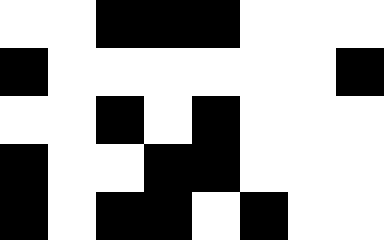[["white", "white", "black", "black", "black", "white", "white", "white"], ["black", "white", "white", "white", "white", "white", "white", "black"], ["white", "white", "black", "white", "black", "white", "white", "white"], ["black", "white", "white", "black", "black", "white", "white", "white"], ["black", "white", "black", "black", "white", "black", "white", "white"]]